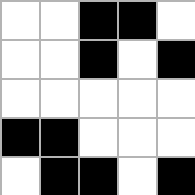[["white", "white", "black", "black", "white"], ["white", "white", "black", "white", "black"], ["white", "white", "white", "white", "white"], ["black", "black", "white", "white", "white"], ["white", "black", "black", "white", "black"]]